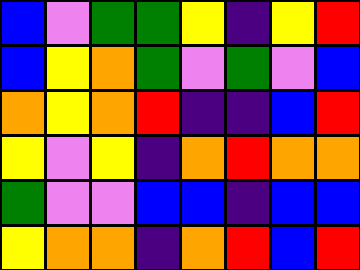[["blue", "violet", "green", "green", "yellow", "indigo", "yellow", "red"], ["blue", "yellow", "orange", "green", "violet", "green", "violet", "blue"], ["orange", "yellow", "orange", "red", "indigo", "indigo", "blue", "red"], ["yellow", "violet", "yellow", "indigo", "orange", "red", "orange", "orange"], ["green", "violet", "violet", "blue", "blue", "indigo", "blue", "blue"], ["yellow", "orange", "orange", "indigo", "orange", "red", "blue", "red"]]